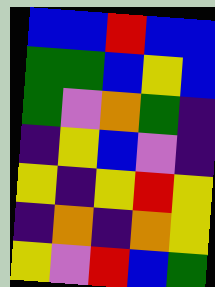[["blue", "blue", "red", "blue", "blue"], ["green", "green", "blue", "yellow", "blue"], ["green", "violet", "orange", "green", "indigo"], ["indigo", "yellow", "blue", "violet", "indigo"], ["yellow", "indigo", "yellow", "red", "yellow"], ["indigo", "orange", "indigo", "orange", "yellow"], ["yellow", "violet", "red", "blue", "green"]]